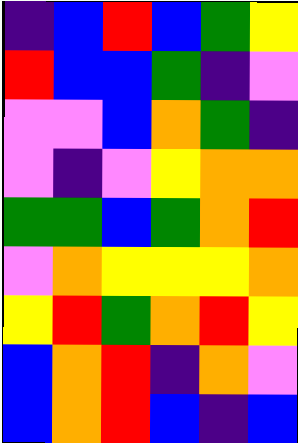[["indigo", "blue", "red", "blue", "green", "yellow"], ["red", "blue", "blue", "green", "indigo", "violet"], ["violet", "violet", "blue", "orange", "green", "indigo"], ["violet", "indigo", "violet", "yellow", "orange", "orange"], ["green", "green", "blue", "green", "orange", "red"], ["violet", "orange", "yellow", "yellow", "yellow", "orange"], ["yellow", "red", "green", "orange", "red", "yellow"], ["blue", "orange", "red", "indigo", "orange", "violet"], ["blue", "orange", "red", "blue", "indigo", "blue"]]